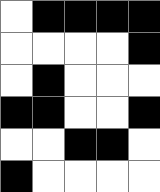[["white", "black", "black", "black", "black"], ["white", "white", "white", "white", "black"], ["white", "black", "white", "white", "white"], ["black", "black", "white", "white", "black"], ["white", "white", "black", "black", "white"], ["black", "white", "white", "white", "white"]]